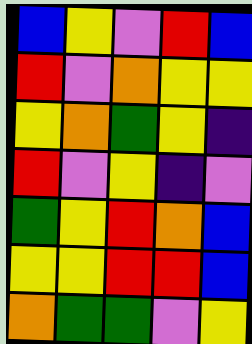[["blue", "yellow", "violet", "red", "blue"], ["red", "violet", "orange", "yellow", "yellow"], ["yellow", "orange", "green", "yellow", "indigo"], ["red", "violet", "yellow", "indigo", "violet"], ["green", "yellow", "red", "orange", "blue"], ["yellow", "yellow", "red", "red", "blue"], ["orange", "green", "green", "violet", "yellow"]]